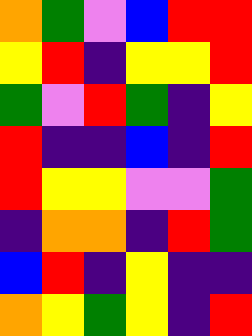[["orange", "green", "violet", "blue", "red", "red"], ["yellow", "red", "indigo", "yellow", "yellow", "red"], ["green", "violet", "red", "green", "indigo", "yellow"], ["red", "indigo", "indigo", "blue", "indigo", "red"], ["red", "yellow", "yellow", "violet", "violet", "green"], ["indigo", "orange", "orange", "indigo", "red", "green"], ["blue", "red", "indigo", "yellow", "indigo", "indigo"], ["orange", "yellow", "green", "yellow", "indigo", "red"]]